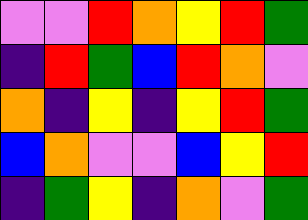[["violet", "violet", "red", "orange", "yellow", "red", "green"], ["indigo", "red", "green", "blue", "red", "orange", "violet"], ["orange", "indigo", "yellow", "indigo", "yellow", "red", "green"], ["blue", "orange", "violet", "violet", "blue", "yellow", "red"], ["indigo", "green", "yellow", "indigo", "orange", "violet", "green"]]